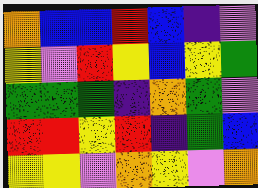[["orange", "blue", "blue", "red", "blue", "indigo", "violet"], ["yellow", "violet", "red", "yellow", "blue", "yellow", "green"], ["green", "green", "green", "indigo", "orange", "green", "violet"], ["red", "red", "yellow", "red", "indigo", "green", "blue"], ["yellow", "yellow", "violet", "orange", "yellow", "violet", "orange"]]